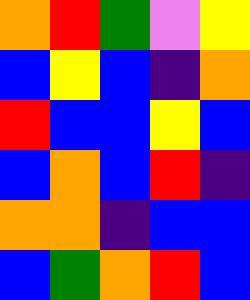[["orange", "red", "green", "violet", "yellow"], ["blue", "yellow", "blue", "indigo", "orange"], ["red", "blue", "blue", "yellow", "blue"], ["blue", "orange", "blue", "red", "indigo"], ["orange", "orange", "indigo", "blue", "blue"], ["blue", "green", "orange", "red", "blue"]]